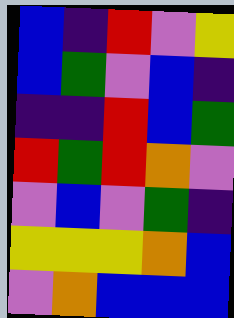[["blue", "indigo", "red", "violet", "yellow"], ["blue", "green", "violet", "blue", "indigo"], ["indigo", "indigo", "red", "blue", "green"], ["red", "green", "red", "orange", "violet"], ["violet", "blue", "violet", "green", "indigo"], ["yellow", "yellow", "yellow", "orange", "blue"], ["violet", "orange", "blue", "blue", "blue"]]